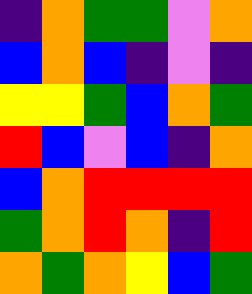[["indigo", "orange", "green", "green", "violet", "orange"], ["blue", "orange", "blue", "indigo", "violet", "indigo"], ["yellow", "yellow", "green", "blue", "orange", "green"], ["red", "blue", "violet", "blue", "indigo", "orange"], ["blue", "orange", "red", "red", "red", "red"], ["green", "orange", "red", "orange", "indigo", "red"], ["orange", "green", "orange", "yellow", "blue", "green"]]